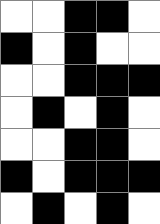[["white", "white", "black", "black", "white"], ["black", "white", "black", "white", "white"], ["white", "white", "black", "black", "black"], ["white", "black", "white", "black", "white"], ["white", "white", "black", "black", "white"], ["black", "white", "black", "black", "black"], ["white", "black", "white", "black", "white"]]